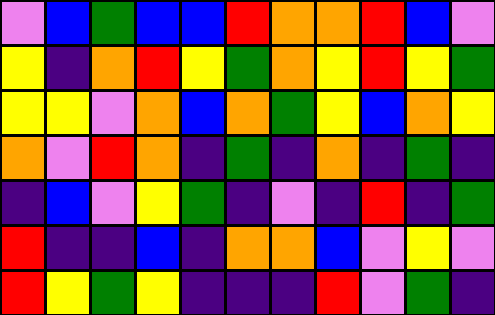[["violet", "blue", "green", "blue", "blue", "red", "orange", "orange", "red", "blue", "violet"], ["yellow", "indigo", "orange", "red", "yellow", "green", "orange", "yellow", "red", "yellow", "green"], ["yellow", "yellow", "violet", "orange", "blue", "orange", "green", "yellow", "blue", "orange", "yellow"], ["orange", "violet", "red", "orange", "indigo", "green", "indigo", "orange", "indigo", "green", "indigo"], ["indigo", "blue", "violet", "yellow", "green", "indigo", "violet", "indigo", "red", "indigo", "green"], ["red", "indigo", "indigo", "blue", "indigo", "orange", "orange", "blue", "violet", "yellow", "violet"], ["red", "yellow", "green", "yellow", "indigo", "indigo", "indigo", "red", "violet", "green", "indigo"]]